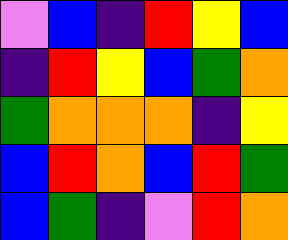[["violet", "blue", "indigo", "red", "yellow", "blue"], ["indigo", "red", "yellow", "blue", "green", "orange"], ["green", "orange", "orange", "orange", "indigo", "yellow"], ["blue", "red", "orange", "blue", "red", "green"], ["blue", "green", "indigo", "violet", "red", "orange"]]